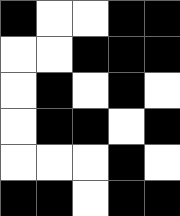[["black", "white", "white", "black", "black"], ["white", "white", "black", "black", "black"], ["white", "black", "white", "black", "white"], ["white", "black", "black", "white", "black"], ["white", "white", "white", "black", "white"], ["black", "black", "white", "black", "black"]]